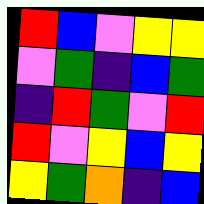[["red", "blue", "violet", "yellow", "yellow"], ["violet", "green", "indigo", "blue", "green"], ["indigo", "red", "green", "violet", "red"], ["red", "violet", "yellow", "blue", "yellow"], ["yellow", "green", "orange", "indigo", "blue"]]